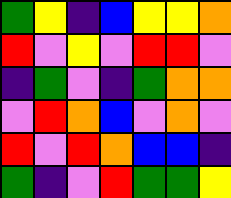[["green", "yellow", "indigo", "blue", "yellow", "yellow", "orange"], ["red", "violet", "yellow", "violet", "red", "red", "violet"], ["indigo", "green", "violet", "indigo", "green", "orange", "orange"], ["violet", "red", "orange", "blue", "violet", "orange", "violet"], ["red", "violet", "red", "orange", "blue", "blue", "indigo"], ["green", "indigo", "violet", "red", "green", "green", "yellow"]]